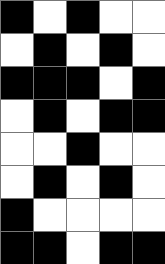[["black", "white", "black", "white", "white"], ["white", "black", "white", "black", "white"], ["black", "black", "black", "white", "black"], ["white", "black", "white", "black", "black"], ["white", "white", "black", "white", "white"], ["white", "black", "white", "black", "white"], ["black", "white", "white", "white", "white"], ["black", "black", "white", "black", "black"]]